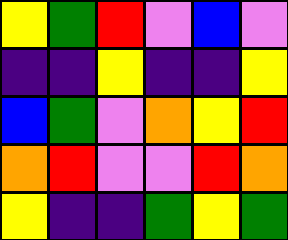[["yellow", "green", "red", "violet", "blue", "violet"], ["indigo", "indigo", "yellow", "indigo", "indigo", "yellow"], ["blue", "green", "violet", "orange", "yellow", "red"], ["orange", "red", "violet", "violet", "red", "orange"], ["yellow", "indigo", "indigo", "green", "yellow", "green"]]